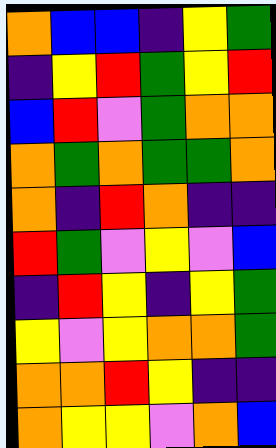[["orange", "blue", "blue", "indigo", "yellow", "green"], ["indigo", "yellow", "red", "green", "yellow", "red"], ["blue", "red", "violet", "green", "orange", "orange"], ["orange", "green", "orange", "green", "green", "orange"], ["orange", "indigo", "red", "orange", "indigo", "indigo"], ["red", "green", "violet", "yellow", "violet", "blue"], ["indigo", "red", "yellow", "indigo", "yellow", "green"], ["yellow", "violet", "yellow", "orange", "orange", "green"], ["orange", "orange", "red", "yellow", "indigo", "indigo"], ["orange", "yellow", "yellow", "violet", "orange", "blue"]]